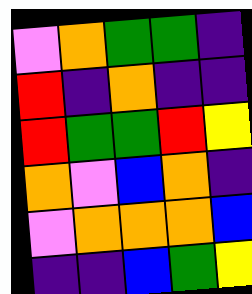[["violet", "orange", "green", "green", "indigo"], ["red", "indigo", "orange", "indigo", "indigo"], ["red", "green", "green", "red", "yellow"], ["orange", "violet", "blue", "orange", "indigo"], ["violet", "orange", "orange", "orange", "blue"], ["indigo", "indigo", "blue", "green", "yellow"]]